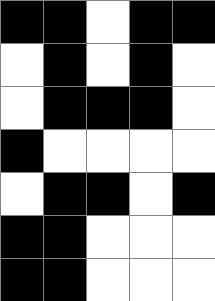[["black", "black", "white", "black", "black"], ["white", "black", "white", "black", "white"], ["white", "black", "black", "black", "white"], ["black", "white", "white", "white", "white"], ["white", "black", "black", "white", "black"], ["black", "black", "white", "white", "white"], ["black", "black", "white", "white", "white"]]